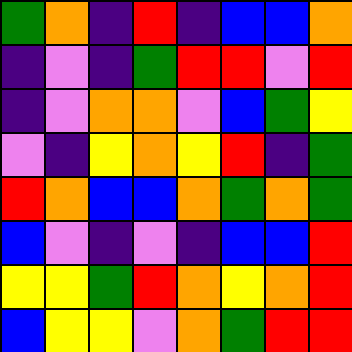[["green", "orange", "indigo", "red", "indigo", "blue", "blue", "orange"], ["indigo", "violet", "indigo", "green", "red", "red", "violet", "red"], ["indigo", "violet", "orange", "orange", "violet", "blue", "green", "yellow"], ["violet", "indigo", "yellow", "orange", "yellow", "red", "indigo", "green"], ["red", "orange", "blue", "blue", "orange", "green", "orange", "green"], ["blue", "violet", "indigo", "violet", "indigo", "blue", "blue", "red"], ["yellow", "yellow", "green", "red", "orange", "yellow", "orange", "red"], ["blue", "yellow", "yellow", "violet", "orange", "green", "red", "red"]]